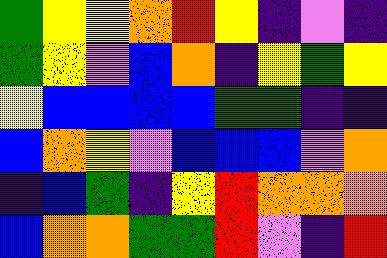[["green", "yellow", "yellow", "orange", "red", "yellow", "indigo", "violet", "indigo"], ["green", "yellow", "violet", "blue", "orange", "indigo", "yellow", "green", "yellow"], ["yellow", "blue", "blue", "blue", "blue", "green", "green", "indigo", "indigo"], ["blue", "orange", "yellow", "violet", "blue", "blue", "blue", "violet", "orange"], ["indigo", "blue", "green", "indigo", "yellow", "red", "orange", "orange", "orange"], ["blue", "orange", "orange", "green", "green", "red", "violet", "indigo", "red"]]